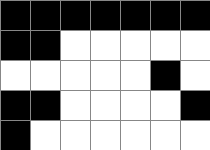[["black", "black", "black", "black", "black", "black", "black"], ["black", "black", "white", "white", "white", "white", "white"], ["white", "white", "white", "white", "white", "black", "white"], ["black", "black", "white", "white", "white", "white", "black"], ["black", "white", "white", "white", "white", "white", "white"]]